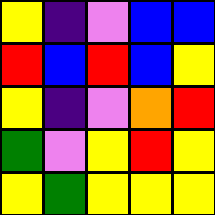[["yellow", "indigo", "violet", "blue", "blue"], ["red", "blue", "red", "blue", "yellow"], ["yellow", "indigo", "violet", "orange", "red"], ["green", "violet", "yellow", "red", "yellow"], ["yellow", "green", "yellow", "yellow", "yellow"]]